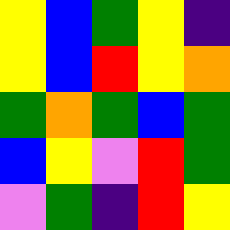[["yellow", "blue", "green", "yellow", "indigo"], ["yellow", "blue", "red", "yellow", "orange"], ["green", "orange", "green", "blue", "green"], ["blue", "yellow", "violet", "red", "green"], ["violet", "green", "indigo", "red", "yellow"]]